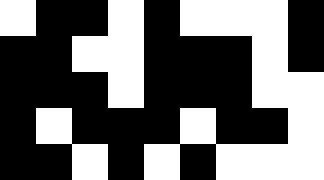[["white", "black", "black", "white", "black", "white", "white", "white", "black"], ["black", "black", "white", "white", "black", "black", "black", "white", "black"], ["black", "black", "black", "white", "black", "black", "black", "white", "white"], ["black", "white", "black", "black", "black", "white", "black", "black", "white"], ["black", "black", "white", "black", "white", "black", "white", "white", "white"]]